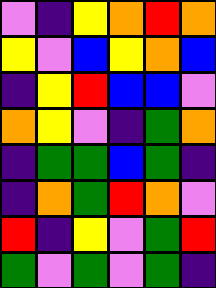[["violet", "indigo", "yellow", "orange", "red", "orange"], ["yellow", "violet", "blue", "yellow", "orange", "blue"], ["indigo", "yellow", "red", "blue", "blue", "violet"], ["orange", "yellow", "violet", "indigo", "green", "orange"], ["indigo", "green", "green", "blue", "green", "indigo"], ["indigo", "orange", "green", "red", "orange", "violet"], ["red", "indigo", "yellow", "violet", "green", "red"], ["green", "violet", "green", "violet", "green", "indigo"]]